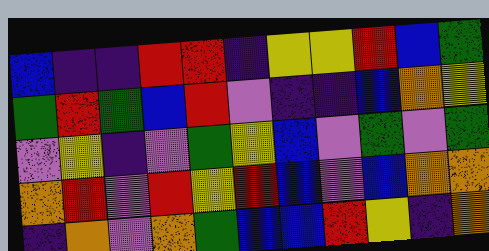[["blue", "indigo", "indigo", "red", "red", "indigo", "yellow", "yellow", "red", "blue", "green"], ["green", "red", "green", "blue", "red", "violet", "indigo", "indigo", "blue", "orange", "yellow"], ["violet", "yellow", "indigo", "violet", "green", "yellow", "blue", "violet", "green", "violet", "green"], ["orange", "red", "violet", "red", "yellow", "red", "blue", "violet", "blue", "orange", "orange"], ["indigo", "orange", "violet", "orange", "green", "blue", "blue", "red", "yellow", "indigo", "orange"]]